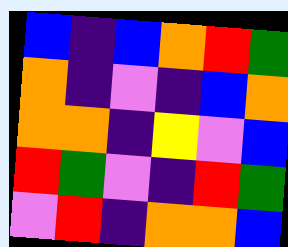[["blue", "indigo", "blue", "orange", "red", "green"], ["orange", "indigo", "violet", "indigo", "blue", "orange"], ["orange", "orange", "indigo", "yellow", "violet", "blue"], ["red", "green", "violet", "indigo", "red", "green"], ["violet", "red", "indigo", "orange", "orange", "blue"]]